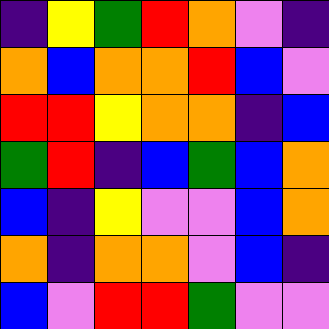[["indigo", "yellow", "green", "red", "orange", "violet", "indigo"], ["orange", "blue", "orange", "orange", "red", "blue", "violet"], ["red", "red", "yellow", "orange", "orange", "indigo", "blue"], ["green", "red", "indigo", "blue", "green", "blue", "orange"], ["blue", "indigo", "yellow", "violet", "violet", "blue", "orange"], ["orange", "indigo", "orange", "orange", "violet", "blue", "indigo"], ["blue", "violet", "red", "red", "green", "violet", "violet"]]